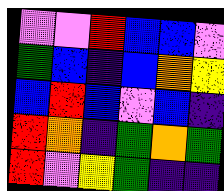[["violet", "violet", "red", "blue", "blue", "violet"], ["green", "blue", "indigo", "blue", "orange", "yellow"], ["blue", "red", "blue", "violet", "blue", "indigo"], ["red", "orange", "indigo", "green", "orange", "green"], ["red", "violet", "yellow", "green", "indigo", "indigo"]]